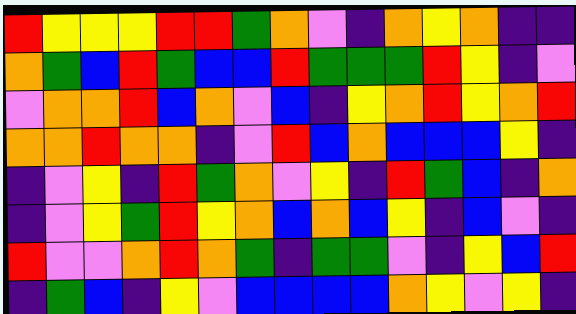[["red", "yellow", "yellow", "yellow", "red", "red", "green", "orange", "violet", "indigo", "orange", "yellow", "orange", "indigo", "indigo"], ["orange", "green", "blue", "red", "green", "blue", "blue", "red", "green", "green", "green", "red", "yellow", "indigo", "violet"], ["violet", "orange", "orange", "red", "blue", "orange", "violet", "blue", "indigo", "yellow", "orange", "red", "yellow", "orange", "red"], ["orange", "orange", "red", "orange", "orange", "indigo", "violet", "red", "blue", "orange", "blue", "blue", "blue", "yellow", "indigo"], ["indigo", "violet", "yellow", "indigo", "red", "green", "orange", "violet", "yellow", "indigo", "red", "green", "blue", "indigo", "orange"], ["indigo", "violet", "yellow", "green", "red", "yellow", "orange", "blue", "orange", "blue", "yellow", "indigo", "blue", "violet", "indigo"], ["red", "violet", "violet", "orange", "red", "orange", "green", "indigo", "green", "green", "violet", "indigo", "yellow", "blue", "red"], ["indigo", "green", "blue", "indigo", "yellow", "violet", "blue", "blue", "blue", "blue", "orange", "yellow", "violet", "yellow", "indigo"]]